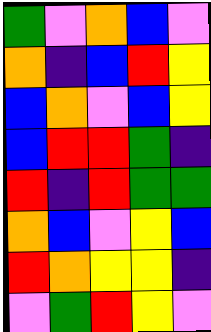[["green", "violet", "orange", "blue", "violet"], ["orange", "indigo", "blue", "red", "yellow"], ["blue", "orange", "violet", "blue", "yellow"], ["blue", "red", "red", "green", "indigo"], ["red", "indigo", "red", "green", "green"], ["orange", "blue", "violet", "yellow", "blue"], ["red", "orange", "yellow", "yellow", "indigo"], ["violet", "green", "red", "yellow", "violet"]]